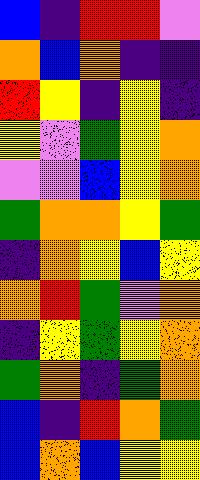[["blue", "indigo", "red", "red", "violet"], ["orange", "blue", "orange", "indigo", "indigo"], ["red", "yellow", "indigo", "yellow", "indigo"], ["yellow", "violet", "green", "yellow", "orange"], ["violet", "violet", "blue", "yellow", "orange"], ["green", "orange", "orange", "yellow", "green"], ["indigo", "orange", "yellow", "blue", "yellow"], ["orange", "red", "green", "violet", "orange"], ["indigo", "yellow", "green", "yellow", "orange"], ["green", "orange", "indigo", "green", "orange"], ["blue", "indigo", "red", "orange", "green"], ["blue", "orange", "blue", "yellow", "yellow"]]